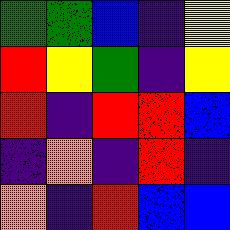[["green", "green", "blue", "indigo", "yellow"], ["red", "yellow", "green", "indigo", "yellow"], ["red", "indigo", "red", "red", "blue"], ["indigo", "orange", "indigo", "red", "indigo"], ["orange", "indigo", "red", "blue", "blue"]]